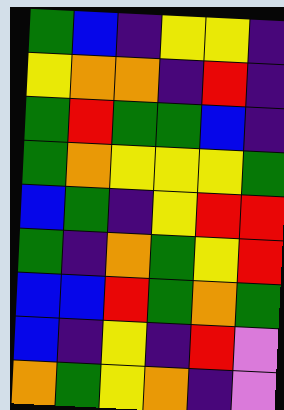[["green", "blue", "indigo", "yellow", "yellow", "indigo"], ["yellow", "orange", "orange", "indigo", "red", "indigo"], ["green", "red", "green", "green", "blue", "indigo"], ["green", "orange", "yellow", "yellow", "yellow", "green"], ["blue", "green", "indigo", "yellow", "red", "red"], ["green", "indigo", "orange", "green", "yellow", "red"], ["blue", "blue", "red", "green", "orange", "green"], ["blue", "indigo", "yellow", "indigo", "red", "violet"], ["orange", "green", "yellow", "orange", "indigo", "violet"]]